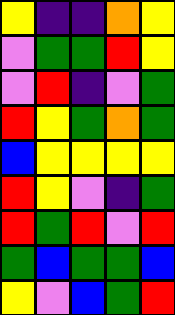[["yellow", "indigo", "indigo", "orange", "yellow"], ["violet", "green", "green", "red", "yellow"], ["violet", "red", "indigo", "violet", "green"], ["red", "yellow", "green", "orange", "green"], ["blue", "yellow", "yellow", "yellow", "yellow"], ["red", "yellow", "violet", "indigo", "green"], ["red", "green", "red", "violet", "red"], ["green", "blue", "green", "green", "blue"], ["yellow", "violet", "blue", "green", "red"]]